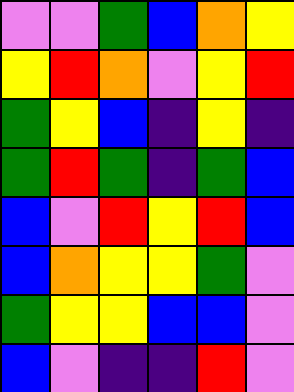[["violet", "violet", "green", "blue", "orange", "yellow"], ["yellow", "red", "orange", "violet", "yellow", "red"], ["green", "yellow", "blue", "indigo", "yellow", "indigo"], ["green", "red", "green", "indigo", "green", "blue"], ["blue", "violet", "red", "yellow", "red", "blue"], ["blue", "orange", "yellow", "yellow", "green", "violet"], ["green", "yellow", "yellow", "blue", "blue", "violet"], ["blue", "violet", "indigo", "indigo", "red", "violet"]]